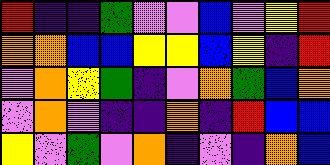[["red", "indigo", "indigo", "green", "violet", "violet", "blue", "violet", "yellow", "red"], ["orange", "orange", "blue", "blue", "yellow", "yellow", "blue", "yellow", "indigo", "red"], ["violet", "orange", "yellow", "green", "indigo", "violet", "orange", "green", "blue", "orange"], ["violet", "orange", "violet", "indigo", "indigo", "orange", "indigo", "red", "blue", "blue"], ["yellow", "violet", "green", "violet", "orange", "indigo", "violet", "indigo", "orange", "blue"]]